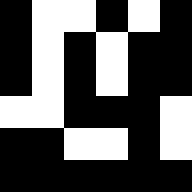[["black", "white", "white", "black", "white", "black"], ["black", "white", "black", "white", "black", "black"], ["black", "white", "black", "white", "black", "black"], ["white", "white", "black", "black", "black", "white"], ["black", "black", "white", "white", "black", "white"], ["black", "black", "black", "black", "black", "black"]]